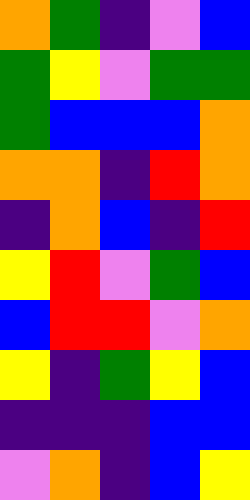[["orange", "green", "indigo", "violet", "blue"], ["green", "yellow", "violet", "green", "green"], ["green", "blue", "blue", "blue", "orange"], ["orange", "orange", "indigo", "red", "orange"], ["indigo", "orange", "blue", "indigo", "red"], ["yellow", "red", "violet", "green", "blue"], ["blue", "red", "red", "violet", "orange"], ["yellow", "indigo", "green", "yellow", "blue"], ["indigo", "indigo", "indigo", "blue", "blue"], ["violet", "orange", "indigo", "blue", "yellow"]]